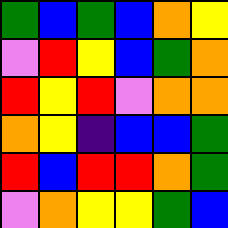[["green", "blue", "green", "blue", "orange", "yellow"], ["violet", "red", "yellow", "blue", "green", "orange"], ["red", "yellow", "red", "violet", "orange", "orange"], ["orange", "yellow", "indigo", "blue", "blue", "green"], ["red", "blue", "red", "red", "orange", "green"], ["violet", "orange", "yellow", "yellow", "green", "blue"]]